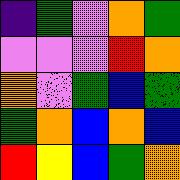[["indigo", "green", "violet", "orange", "green"], ["violet", "violet", "violet", "red", "orange"], ["orange", "violet", "green", "blue", "green"], ["green", "orange", "blue", "orange", "blue"], ["red", "yellow", "blue", "green", "orange"]]